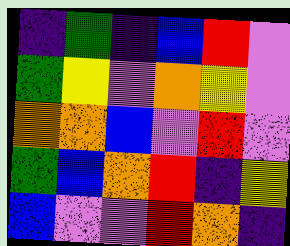[["indigo", "green", "indigo", "blue", "red", "violet"], ["green", "yellow", "violet", "orange", "yellow", "violet"], ["orange", "orange", "blue", "violet", "red", "violet"], ["green", "blue", "orange", "red", "indigo", "yellow"], ["blue", "violet", "violet", "red", "orange", "indigo"]]